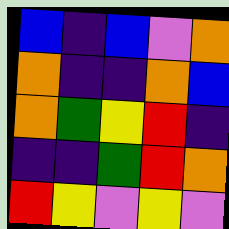[["blue", "indigo", "blue", "violet", "orange"], ["orange", "indigo", "indigo", "orange", "blue"], ["orange", "green", "yellow", "red", "indigo"], ["indigo", "indigo", "green", "red", "orange"], ["red", "yellow", "violet", "yellow", "violet"]]